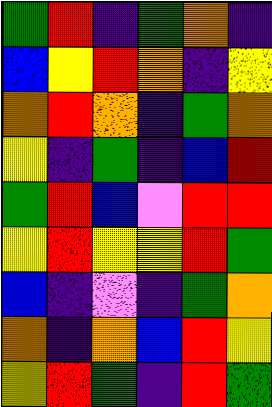[["green", "red", "indigo", "green", "orange", "indigo"], ["blue", "yellow", "red", "orange", "indigo", "yellow"], ["orange", "red", "orange", "indigo", "green", "orange"], ["yellow", "indigo", "green", "indigo", "blue", "red"], ["green", "red", "blue", "violet", "red", "red"], ["yellow", "red", "yellow", "yellow", "red", "green"], ["blue", "indigo", "violet", "indigo", "green", "orange"], ["orange", "indigo", "orange", "blue", "red", "yellow"], ["yellow", "red", "green", "indigo", "red", "green"]]